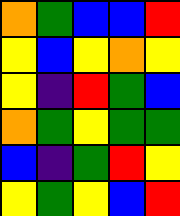[["orange", "green", "blue", "blue", "red"], ["yellow", "blue", "yellow", "orange", "yellow"], ["yellow", "indigo", "red", "green", "blue"], ["orange", "green", "yellow", "green", "green"], ["blue", "indigo", "green", "red", "yellow"], ["yellow", "green", "yellow", "blue", "red"]]